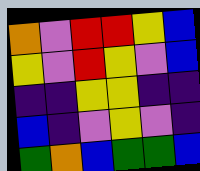[["orange", "violet", "red", "red", "yellow", "blue"], ["yellow", "violet", "red", "yellow", "violet", "blue"], ["indigo", "indigo", "yellow", "yellow", "indigo", "indigo"], ["blue", "indigo", "violet", "yellow", "violet", "indigo"], ["green", "orange", "blue", "green", "green", "blue"]]